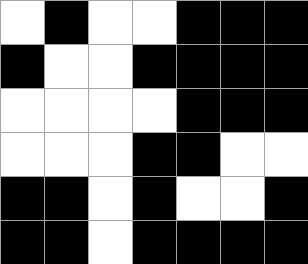[["white", "black", "white", "white", "black", "black", "black"], ["black", "white", "white", "black", "black", "black", "black"], ["white", "white", "white", "white", "black", "black", "black"], ["white", "white", "white", "black", "black", "white", "white"], ["black", "black", "white", "black", "white", "white", "black"], ["black", "black", "white", "black", "black", "black", "black"]]